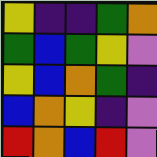[["yellow", "indigo", "indigo", "green", "orange"], ["green", "blue", "green", "yellow", "violet"], ["yellow", "blue", "orange", "green", "indigo"], ["blue", "orange", "yellow", "indigo", "violet"], ["red", "orange", "blue", "red", "violet"]]